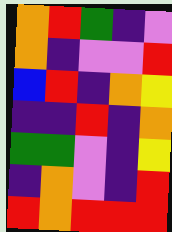[["orange", "red", "green", "indigo", "violet"], ["orange", "indigo", "violet", "violet", "red"], ["blue", "red", "indigo", "orange", "yellow"], ["indigo", "indigo", "red", "indigo", "orange"], ["green", "green", "violet", "indigo", "yellow"], ["indigo", "orange", "violet", "indigo", "red"], ["red", "orange", "red", "red", "red"]]